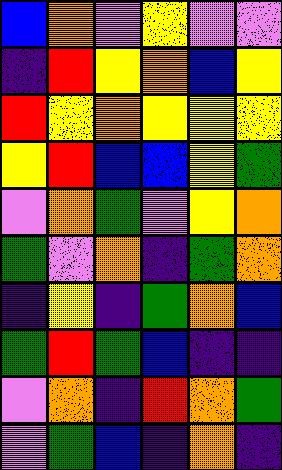[["blue", "orange", "violet", "yellow", "violet", "violet"], ["indigo", "red", "yellow", "orange", "blue", "yellow"], ["red", "yellow", "orange", "yellow", "yellow", "yellow"], ["yellow", "red", "blue", "blue", "yellow", "green"], ["violet", "orange", "green", "violet", "yellow", "orange"], ["green", "violet", "orange", "indigo", "green", "orange"], ["indigo", "yellow", "indigo", "green", "orange", "blue"], ["green", "red", "green", "blue", "indigo", "indigo"], ["violet", "orange", "indigo", "red", "orange", "green"], ["violet", "green", "blue", "indigo", "orange", "indigo"]]